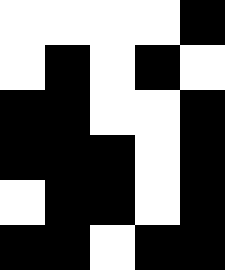[["white", "white", "white", "white", "black"], ["white", "black", "white", "black", "white"], ["black", "black", "white", "white", "black"], ["black", "black", "black", "white", "black"], ["white", "black", "black", "white", "black"], ["black", "black", "white", "black", "black"]]